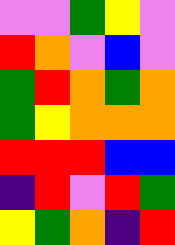[["violet", "violet", "green", "yellow", "violet"], ["red", "orange", "violet", "blue", "violet"], ["green", "red", "orange", "green", "orange"], ["green", "yellow", "orange", "orange", "orange"], ["red", "red", "red", "blue", "blue"], ["indigo", "red", "violet", "red", "green"], ["yellow", "green", "orange", "indigo", "red"]]